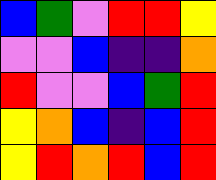[["blue", "green", "violet", "red", "red", "yellow"], ["violet", "violet", "blue", "indigo", "indigo", "orange"], ["red", "violet", "violet", "blue", "green", "red"], ["yellow", "orange", "blue", "indigo", "blue", "red"], ["yellow", "red", "orange", "red", "blue", "red"]]